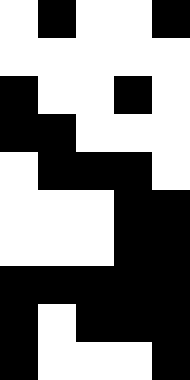[["white", "black", "white", "white", "black"], ["white", "white", "white", "white", "white"], ["black", "white", "white", "black", "white"], ["black", "black", "white", "white", "white"], ["white", "black", "black", "black", "white"], ["white", "white", "white", "black", "black"], ["white", "white", "white", "black", "black"], ["black", "black", "black", "black", "black"], ["black", "white", "black", "black", "black"], ["black", "white", "white", "white", "black"]]